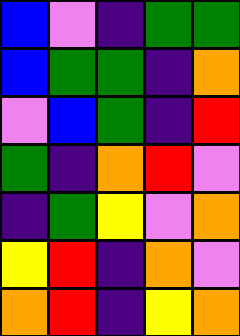[["blue", "violet", "indigo", "green", "green"], ["blue", "green", "green", "indigo", "orange"], ["violet", "blue", "green", "indigo", "red"], ["green", "indigo", "orange", "red", "violet"], ["indigo", "green", "yellow", "violet", "orange"], ["yellow", "red", "indigo", "orange", "violet"], ["orange", "red", "indigo", "yellow", "orange"]]